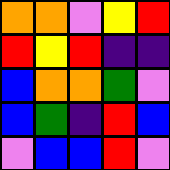[["orange", "orange", "violet", "yellow", "red"], ["red", "yellow", "red", "indigo", "indigo"], ["blue", "orange", "orange", "green", "violet"], ["blue", "green", "indigo", "red", "blue"], ["violet", "blue", "blue", "red", "violet"]]